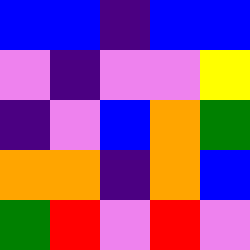[["blue", "blue", "indigo", "blue", "blue"], ["violet", "indigo", "violet", "violet", "yellow"], ["indigo", "violet", "blue", "orange", "green"], ["orange", "orange", "indigo", "orange", "blue"], ["green", "red", "violet", "red", "violet"]]